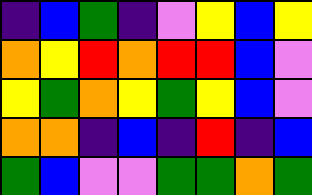[["indigo", "blue", "green", "indigo", "violet", "yellow", "blue", "yellow"], ["orange", "yellow", "red", "orange", "red", "red", "blue", "violet"], ["yellow", "green", "orange", "yellow", "green", "yellow", "blue", "violet"], ["orange", "orange", "indigo", "blue", "indigo", "red", "indigo", "blue"], ["green", "blue", "violet", "violet", "green", "green", "orange", "green"]]